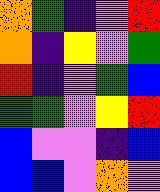[["orange", "green", "indigo", "violet", "red"], ["orange", "indigo", "yellow", "violet", "green"], ["red", "indigo", "violet", "green", "blue"], ["green", "green", "violet", "yellow", "red"], ["blue", "violet", "violet", "indigo", "blue"], ["blue", "blue", "violet", "orange", "violet"]]